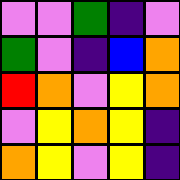[["violet", "violet", "green", "indigo", "violet"], ["green", "violet", "indigo", "blue", "orange"], ["red", "orange", "violet", "yellow", "orange"], ["violet", "yellow", "orange", "yellow", "indigo"], ["orange", "yellow", "violet", "yellow", "indigo"]]